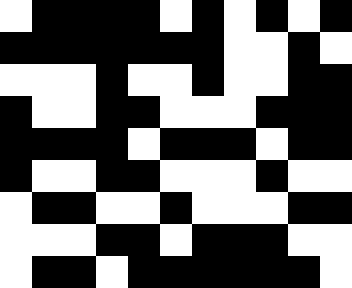[["white", "black", "black", "black", "black", "white", "black", "white", "black", "white", "black"], ["black", "black", "black", "black", "black", "black", "black", "white", "white", "black", "white"], ["white", "white", "white", "black", "white", "white", "black", "white", "white", "black", "black"], ["black", "white", "white", "black", "black", "white", "white", "white", "black", "black", "black"], ["black", "black", "black", "black", "white", "black", "black", "black", "white", "black", "black"], ["black", "white", "white", "black", "black", "white", "white", "white", "black", "white", "white"], ["white", "black", "black", "white", "white", "black", "white", "white", "white", "black", "black"], ["white", "white", "white", "black", "black", "white", "black", "black", "black", "white", "white"], ["white", "black", "black", "white", "black", "black", "black", "black", "black", "black", "white"]]